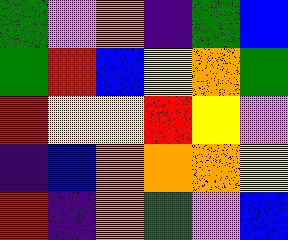[["green", "violet", "orange", "indigo", "green", "blue"], ["green", "red", "blue", "yellow", "orange", "green"], ["red", "yellow", "yellow", "red", "yellow", "violet"], ["indigo", "blue", "orange", "orange", "orange", "yellow"], ["red", "indigo", "orange", "green", "violet", "blue"]]